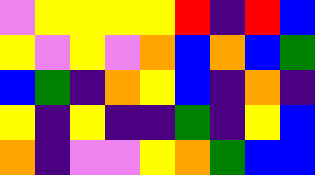[["violet", "yellow", "yellow", "yellow", "yellow", "red", "indigo", "red", "blue"], ["yellow", "violet", "yellow", "violet", "orange", "blue", "orange", "blue", "green"], ["blue", "green", "indigo", "orange", "yellow", "blue", "indigo", "orange", "indigo"], ["yellow", "indigo", "yellow", "indigo", "indigo", "green", "indigo", "yellow", "blue"], ["orange", "indigo", "violet", "violet", "yellow", "orange", "green", "blue", "blue"]]